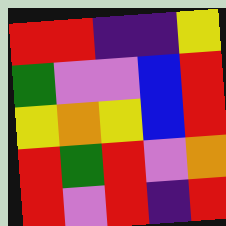[["red", "red", "indigo", "indigo", "yellow"], ["green", "violet", "violet", "blue", "red"], ["yellow", "orange", "yellow", "blue", "red"], ["red", "green", "red", "violet", "orange"], ["red", "violet", "red", "indigo", "red"]]